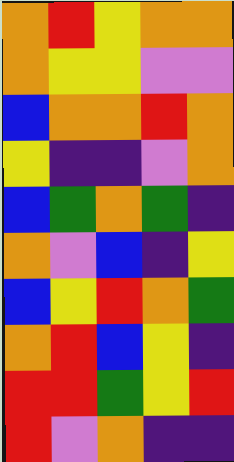[["orange", "red", "yellow", "orange", "orange"], ["orange", "yellow", "yellow", "violet", "violet"], ["blue", "orange", "orange", "red", "orange"], ["yellow", "indigo", "indigo", "violet", "orange"], ["blue", "green", "orange", "green", "indigo"], ["orange", "violet", "blue", "indigo", "yellow"], ["blue", "yellow", "red", "orange", "green"], ["orange", "red", "blue", "yellow", "indigo"], ["red", "red", "green", "yellow", "red"], ["red", "violet", "orange", "indigo", "indigo"]]